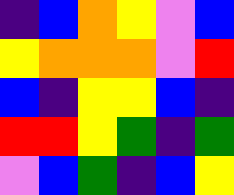[["indigo", "blue", "orange", "yellow", "violet", "blue"], ["yellow", "orange", "orange", "orange", "violet", "red"], ["blue", "indigo", "yellow", "yellow", "blue", "indigo"], ["red", "red", "yellow", "green", "indigo", "green"], ["violet", "blue", "green", "indigo", "blue", "yellow"]]